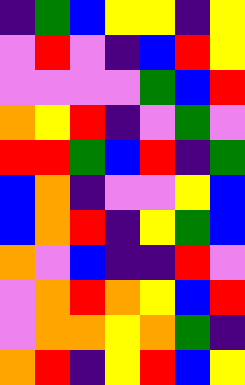[["indigo", "green", "blue", "yellow", "yellow", "indigo", "yellow"], ["violet", "red", "violet", "indigo", "blue", "red", "yellow"], ["violet", "violet", "violet", "violet", "green", "blue", "red"], ["orange", "yellow", "red", "indigo", "violet", "green", "violet"], ["red", "red", "green", "blue", "red", "indigo", "green"], ["blue", "orange", "indigo", "violet", "violet", "yellow", "blue"], ["blue", "orange", "red", "indigo", "yellow", "green", "blue"], ["orange", "violet", "blue", "indigo", "indigo", "red", "violet"], ["violet", "orange", "red", "orange", "yellow", "blue", "red"], ["violet", "orange", "orange", "yellow", "orange", "green", "indigo"], ["orange", "red", "indigo", "yellow", "red", "blue", "yellow"]]